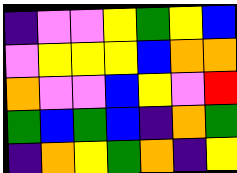[["indigo", "violet", "violet", "yellow", "green", "yellow", "blue"], ["violet", "yellow", "yellow", "yellow", "blue", "orange", "orange"], ["orange", "violet", "violet", "blue", "yellow", "violet", "red"], ["green", "blue", "green", "blue", "indigo", "orange", "green"], ["indigo", "orange", "yellow", "green", "orange", "indigo", "yellow"]]